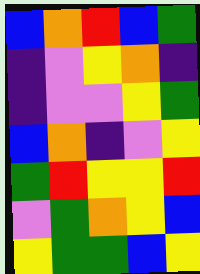[["blue", "orange", "red", "blue", "green"], ["indigo", "violet", "yellow", "orange", "indigo"], ["indigo", "violet", "violet", "yellow", "green"], ["blue", "orange", "indigo", "violet", "yellow"], ["green", "red", "yellow", "yellow", "red"], ["violet", "green", "orange", "yellow", "blue"], ["yellow", "green", "green", "blue", "yellow"]]